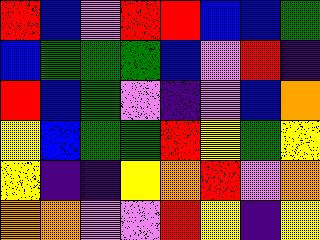[["red", "blue", "violet", "red", "red", "blue", "blue", "green"], ["blue", "green", "green", "green", "blue", "violet", "red", "indigo"], ["red", "blue", "green", "violet", "indigo", "violet", "blue", "orange"], ["yellow", "blue", "green", "green", "red", "yellow", "green", "yellow"], ["yellow", "indigo", "indigo", "yellow", "orange", "red", "violet", "orange"], ["orange", "orange", "violet", "violet", "red", "yellow", "indigo", "yellow"]]